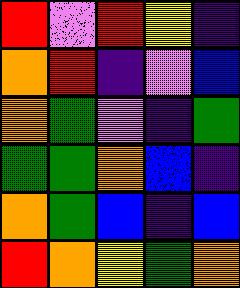[["red", "violet", "red", "yellow", "indigo"], ["orange", "red", "indigo", "violet", "blue"], ["orange", "green", "violet", "indigo", "green"], ["green", "green", "orange", "blue", "indigo"], ["orange", "green", "blue", "indigo", "blue"], ["red", "orange", "yellow", "green", "orange"]]